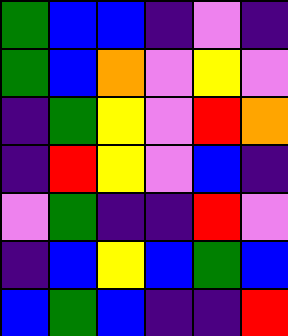[["green", "blue", "blue", "indigo", "violet", "indigo"], ["green", "blue", "orange", "violet", "yellow", "violet"], ["indigo", "green", "yellow", "violet", "red", "orange"], ["indigo", "red", "yellow", "violet", "blue", "indigo"], ["violet", "green", "indigo", "indigo", "red", "violet"], ["indigo", "blue", "yellow", "blue", "green", "blue"], ["blue", "green", "blue", "indigo", "indigo", "red"]]